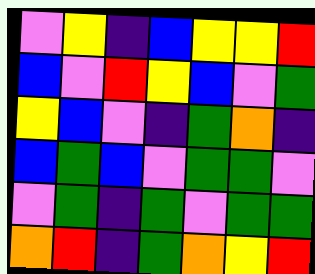[["violet", "yellow", "indigo", "blue", "yellow", "yellow", "red"], ["blue", "violet", "red", "yellow", "blue", "violet", "green"], ["yellow", "blue", "violet", "indigo", "green", "orange", "indigo"], ["blue", "green", "blue", "violet", "green", "green", "violet"], ["violet", "green", "indigo", "green", "violet", "green", "green"], ["orange", "red", "indigo", "green", "orange", "yellow", "red"]]